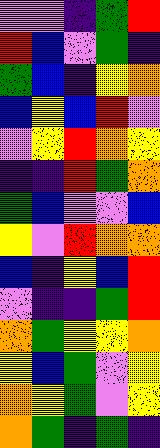[["violet", "violet", "indigo", "green", "red"], ["red", "blue", "violet", "green", "indigo"], ["green", "blue", "indigo", "yellow", "orange"], ["blue", "yellow", "blue", "red", "violet"], ["violet", "yellow", "red", "orange", "yellow"], ["indigo", "indigo", "red", "green", "orange"], ["green", "blue", "violet", "violet", "blue"], ["yellow", "violet", "red", "orange", "orange"], ["blue", "indigo", "yellow", "blue", "red"], ["violet", "indigo", "indigo", "green", "red"], ["orange", "green", "yellow", "yellow", "orange"], ["yellow", "blue", "green", "violet", "yellow"], ["orange", "yellow", "green", "violet", "yellow"], ["orange", "green", "indigo", "green", "indigo"]]